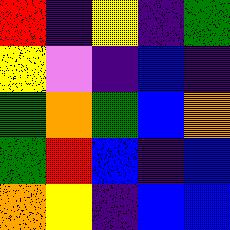[["red", "indigo", "yellow", "indigo", "green"], ["yellow", "violet", "indigo", "blue", "indigo"], ["green", "orange", "green", "blue", "orange"], ["green", "red", "blue", "indigo", "blue"], ["orange", "yellow", "indigo", "blue", "blue"]]